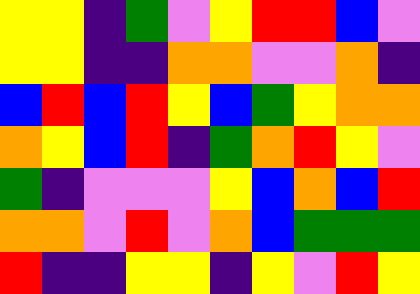[["yellow", "yellow", "indigo", "green", "violet", "yellow", "red", "red", "blue", "violet"], ["yellow", "yellow", "indigo", "indigo", "orange", "orange", "violet", "violet", "orange", "indigo"], ["blue", "red", "blue", "red", "yellow", "blue", "green", "yellow", "orange", "orange"], ["orange", "yellow", "blue", "red", "indigo", "green", "orange", "red", "yellow", "violet"], ["green", "indigo", "violet", "violet", "violet", "yellow", "blue", "orange", "blue", "red"], ["orange", "orange", "violet", "red", "violet", "orange", "blue", "green", "green", "green"], ["red", "indigo", "indigo", "yellow", "yellow", "indigo", "yellow", "violet", "red", "yellow"]]